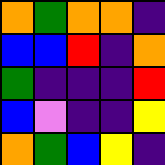[["orange", "green", "orange", "orange", "indigo"], ["blue", "blue", "red", "indigo", "orange"], ["green", "indigo", "indigo", "indigo", "red"], ["blue", "violet", "indigo", "indigo", "yellow"], ["orange", "green", "blue", "yellow", "indigo"]]